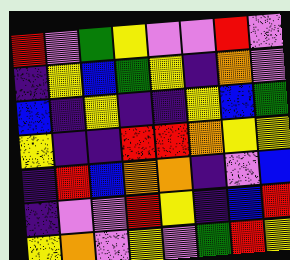[["red", "violet", "green", "yellow", "violet", "violet", "red", "violet"], ["indigo", "yellow", "blue", "green", "yellow", "indigo", "orange", "violet"], ["blue", "indigo", "yellow", "indigo", "indigo", "yellow", "blue", "green"], ["yellow", "indigo", "indigo", "red", "red", "orange", "yellow", "yellow"], ["indigo", "red", "blue", "orange", "orange", "indigo", "violet", "blue"], ["indigo", "violet", "violet", "red", "yellow", "indigo", "blue", "red"], ["yellow", "orange", "violet", "yellow", "violet", "green", "red", "yellow"]]